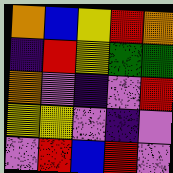[["orange", "blue", "yellow", "red", "orange"], ["indigo", "red", "yellow", "green", "green"], ["orange", "violet", "indigo", "violet", "red"], ["yellow", "yellow", "violet", "indigo", "violet"], ["violet", "red", "blue", "red", "violet"]]